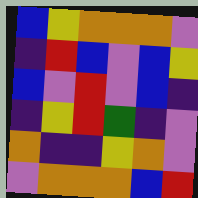[["blue", "yellow", "orange", "orange", "orange", "violet"], ["indigo", "red", "blue", "violet", "blue", "yellow"], ["blue", "violet", "red", "violet", "blue", "indigo"], ["indigo", "yellow", "red", "green", "indigo", "violet"], ["orange", "indigo", "indigo", "yellow", "orange", "violet"], ["violet", "orange", "orange", "orange", "blue", "red"]]